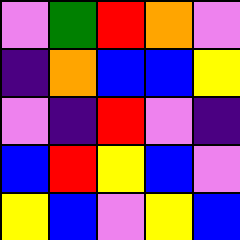[["violet", "green", "red", "orange", "violet"], ["indigo", "orange", "blue", "blue", "yellow"], ["violet", "indigo", "red", "violet", "indigo"], ["blue", "red", "yellow", "blue", "violet"], ["yellow", "blue", "violet", "yellow", "blue"]]